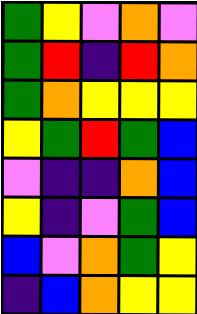[["green", "yellow", "violet", "orange", "violet"], ["green", "red", "indigo", "red", "orange"], ["green", "orange", "yellow", "yellow", "yellow"], ["yellow", "green", "red", "green", "blue"], ["violet", "indigo", "indigo", "orange", "blue"], ["yellow", "indigo", "violet", "green", "blue"], ["blue", "violet", "orange", "green", "yellow"], ["indigo", "blue", "orange", "yellow", "yellow"]]